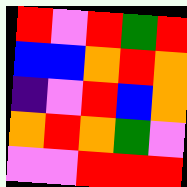[["red", "violet", "red", "green", "red"], ["blue", "blue", "orange", "red", "orange"], ["indigo", "violet", "red", "blue", "orange"], ["orange", "red", "orange", "green", "violet"], ["violet", "violet", "red", "red", "red"]]